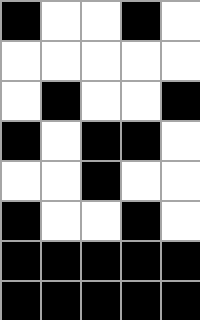[["black", "white", "white", "black", "white"], ["white", "white", "white", "white", "white"], ["white", "black", "white", "white", "black"], ["black", "white", "black", "black", "white"], ["white", "white", "black", "white", "white"], ["black", "white", "white", "black", "white"], ["black", "black", "black", "black", "black"], ["black", "black", "black", "black", "black"]]